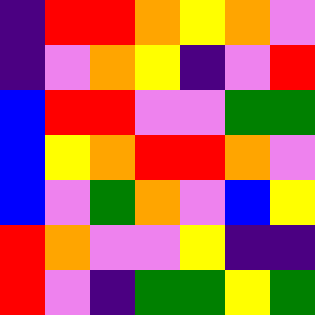[["indigo", "red", "red", "orange", "yellow", "orange", "violet"], ["indigo", "violet", "orange", "yellow", "indigo", "violet", "red"], ["blue", "red", "red", "violet", "violet", "green", "green"], ["blue", "yellow", "orange", "red", "red", "orange", "violet"], ["blue", "violet", "green", "orange", "violet", "blue", "yellow"], ["red", "orange", "violet", "violet", "yellow", "indigo", "indigo"], ["red", "violet", "indigo", "green", "green", "yellow", "green"]]